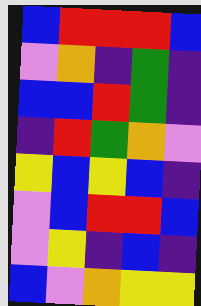[["blue", "red", "red", "red", "blue"], ["violet", "orange", "indigo", "green", "indigo"], ["blue", "blue", "red", "green", "indigo"], ["indigo", "red", "green", "orange", "violet"], ["yellow", "blue", "yellow", "blue", "indigo"], ["violet", "blue", "red", "red", "blue"], ["violet", "yellow", "indigo", "blue", "indigo"], ["blue", "violet", "orange", "yellow", "yellow"]]